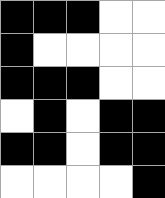[["black", "black", "black", "white", "white"], ["black", "white", "white", "white", "white"], ["black", "black", "black", "white", "white"], ["white", "black", "white", "black", "black"], ["black", "black", "white", "black", "black"], ["white", "white", "white", "white", "black"]]